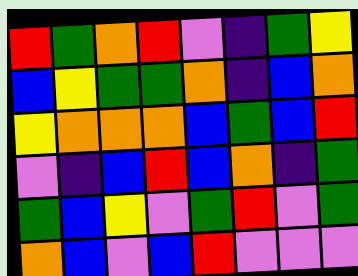[["red", "green", "orange", "red", "violet", "indigo", "green", "yellow"], ["blue", "yellow", "green", "green", "orange", "indigo", "blue", "orange"], ["yellow", "orange", "orange", "orange", "blue", "green", "blue", "red"], ["violet", "indigo", "blue", "red", "blue", "orange", "indigo", "green"], ["green", "blue", "yellow", "violet", "green", "red", "violet", "green"], ["orange", "blue", "violet", "blue", "red", "violet", "violet", "violet"]]